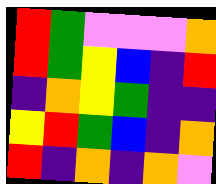[["red", "green", "violet", "violet", "violet", "orange"], ["red", "green", "yellow", "blue", "indigo", "red"], ["indigo", "orange", "yellow", "green", "indigo", "indigo"], ["yellow", "red", "green", "blue", "indigo", "orange"], ["red", "indigo", "orange", "indigo", "orange", "violet"]]